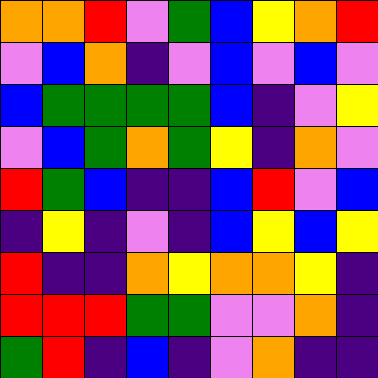[["orange", "orange", "red", "violet", "green", "blue", "yellow", "orange", "red"], ["violet", "blue", "orange", "indigo", "violet", "blue", "violet", "blue", "violet"], ["blue", "green", "green", "green", "green", "blue", "indigo", "violet", "yellow"], ["violet", "blue", "green", "orange", "green", "yellow", "indigo", "orange", "violet"], ["red", "green", "blue", "indigo", "indigo", "blue", "red", "violet", "blue"], ["indigo", "yellow", "indigo", "violet", "indigo", "blue", "yellow", "blue", "yellow"], ["red", "indigo", "indigo", "orange", "yellow", "orange", "orange", "yellow", "indigo"], ["red", "red", "red", "green", "green", "violet", "violet", "orange", "indigo"], ["green", "red", "indigo", "blue", "indigo", "violet", "orange", "indigo", "indigo"]]